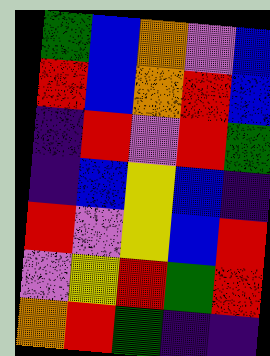[["green", "blue", "orange", "violet", "blue"], ["red", "blue", "orange", "red", "blue"], ["indigo", "red", "violet", "red", "green"], ["indigo", "blue", "yellow", "blue", "indigo"], ["red", "violet", "yellow", "blue", "red"], ["violet", "yellow", "red", "green", "red"], ["orange", "red", "green", "indigo", "indigo"]]